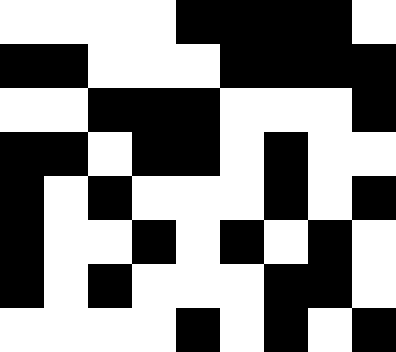[["white", "white", "white", "white", "black", "black", "black", "black", "white"], ["black", "black", "white", "white", "white", "black", "black", "black", "black"], ["white", "white", "black", "black", "black", "white", "white", "white", "black"], ["black", "black", "white", "black", "black", "white", "black", "white", "white"], ["black", "white", "black", "white", "white", "white", "black", "white", "black"], ["black", "white", "white", "black", "white", "black", "white", "black", "white"], ["black", "white", "black", "white", "white", "white", "black", "black", "white"], ["white", "white", "white", "white", "black", "white", "black", "white", "black"]]